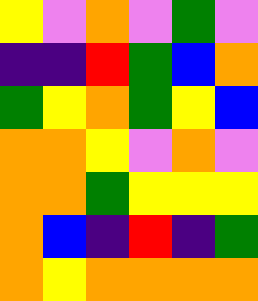[["yellow", "violet", "orange", "violet", "green", "violet"], ["indigo", "indigo", "red", "green", "blue", "orange"], ["green", "yellow", "orange", "green", "yellow", "blue"], ["orange", "orange", "yellow", "violet", "orange", "violet"], ["orange", "orange", "green", "yellow", "yellow", "yellow"], ["orange", "blue", "indigo", "red", "indigo", "green"], ["orange", "yellow", "orange", "orange", "orange", "orange"]]